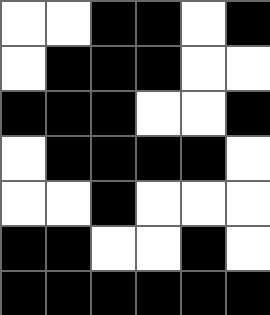[["white", "white", "black", "black", "white", "black"], ["white", "black", "black", "black", "white", "white"], ["black", "black", "black", "white", "white", "black"], ["white", "black", "black", "black", "black", "white"], ["white", "white", "black", "white", "white", "white"], ["black", "black", "white", "white", "black", "white"], ["black", "black", "black", "black", "black", "black"]]